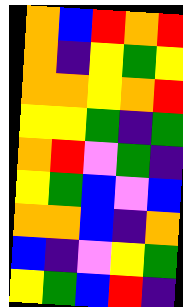[["orange", "blue", "red", "orange", "red"], ["orange", "indigo", "yellow", "green", "yellow"], ["orange", "orange", "yellow", "orange", "red"], ["yellow", "yellow", "green", "indigo", "green"], ["orange", "red", "violet", "green", "indigo"], ["yellow", "green", "blue", "violet", "blue"], ["orange", "orange", "blue", "indigo", "orange"], ["blue", "indigo", "violet", "yellow", "green"], ["yellow", "green", "blue", "red", "indigo"]]